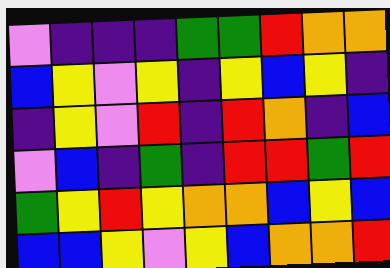[["violet", "indigo", "indigo", "indigo", "green", "green", "red", "orange", "orange"], ["blue", "yellow", "violet", "yellow", "indigo", "yellow", "blue", "yellow", "indigo"], ["indigo", "yellow", "violet", "red", "indigo", "red", "orange", "indigo", "blue"], ["violet", "blue", "indigo", "green", "indigo", "red", "red", "green", "red"], ["green", "yellow", "red", "yellow", "orange", "orange", "blue", "yellow", "blue"], ["blue", "blue", "yellow", "violet", "yellow", "blue", "orange", "orange", "red"]]